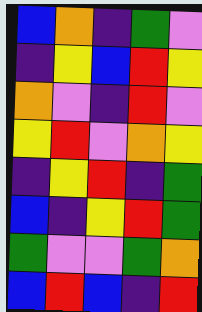[["blue", "orange", "indigo", "green", "violet"], ["indigo", "yellow", "blue", "red", "yellow"], ["orange", "violet", "indigo", "red", "violet"], ["yellow", "red", "violet", "orange", "yellow"], ["indigo", "yellow", "red", "indigo", "green"], ["blue", "indigo", "yellow", "red", "green"], ["green", "violet", "violet", "green", "orange"], ["blue", "red", "blue", "indigo", "red"]]